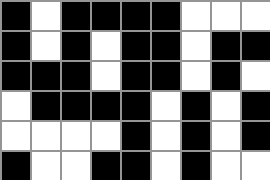[["black", "white", "black", "black", "black", "black", "white", "white", "white"], ["black", "white", "black", "white", "black", "black", "white", "black", "black"], ["black", "black", "black", "white", "black", "black", "white", "black", "white"], ["white", "black", "black", "black", "black", "white", "black", "white", "black"], ["white", "white", "white", "white", "black", "white", "black", "white", "black"], ["black", "white", "white", "black", "black", "white", "black", "white", "white"]]